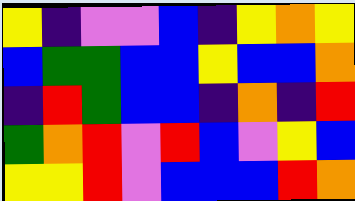[["yellow", "indigo", "violet", "violet", "blue", "indigo", "yellow", "orange", "yellow"], ["blue", "green", "green", "blue", "blue", "yellow", "blue", "blue", "orange"], ["indigo", "red", "green", "blue", "blue", "indigo", "orange", "indigo", "red"], ["green", "orange", "red", "violet", "red", "blue", "violet", "yellow", "blue"], ["yellow", "yellow", "red", "violet", "blue", "blue", "blue", "red", "orange"]]